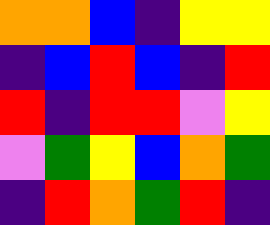[["orange", "orange", "blue", "indigo", "yellow", "yellow"], ["indigo", "blue", "red", "blue", "indigo", "red"], ["red", "indigo", "red", "red", "violet", "yellow"], ["violet", "green", "yellow", "blue", "orange", "green"], ["indigo", "red", "orange", "green", "red", "indigo"]]